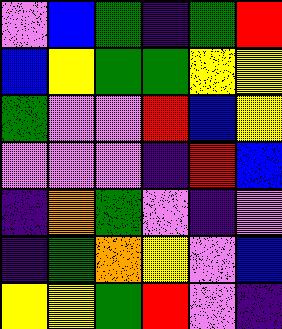[["violet", "blue", "green", "indigo", "green", "red"], ["blue", "yellow", "green", "green", "yellow", "yellow"], ["green", "violet", "violet", "red", "blue", "yellow"], ["violet", "violet", "violet", "indigo", "red", "blue"], ["indigo", "orange", "green", "violet", "indigo", "violet"], ["indigo", "green", "orange", "yellow", "violet", "blue"], ["yellow", "yellow", "green", "red", "violet", "indigo"]]